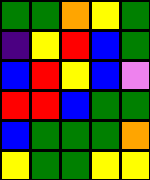[["green", "green", "orange", "yellow", "green"], ["indigo", "yellow", "red", "blue", "green"], ["blue", "red", "yellow", "blue", "violet"], ["red", "red", "blue", "green", "green"], ["blue", "green", "green", "green", "orange"], ["yellow", "green", "green", "yellow", "yellow"]]